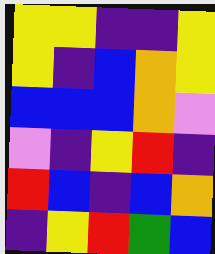[["yellow", "yellow", "indigo", "indigo", "yellow"], ["yellow", "indigo", "blue", "orange", "yellow"], ["blue", "blue", "blue", "orange", "violet"], ["violet", "indigo", "yellow", "red", "indigo"], ["red", "blue", "indigo", "blue", "orange"], ["indigo", "yellow", "red", "green", "blue"]]